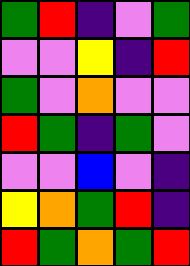[["green", "red", "indigo", "violet", "green"], ["violet", "violet", "yellow", "indigo", "red"], ["green", "violet", "orange", "violet", "violet"], ["red", "green", "indigo", "green", "violet"], ["violet", "violet", "blue", "violet", "indigo"], ["yellow", "orange", "green", "red", "indigo"], ["red", "green", "orange", "green", "red"]]